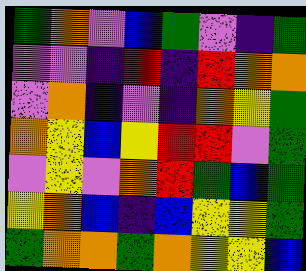[["green", "orange", "violet", "blue", "green", "violet", "indigo", "green"], ["violet", "violet", "indigo", "red", "indigo", "red", "orange", "orange"], ["violet", "orange", "indigo", "violet", "indigo", "orange", "yellow", "green"], ["orange", "yellow", "blue", "yellow", "red", "red", "violet", "green"], ["violet", "yellow", "violet", "orange", "red", "green", "blue", "green"], ["yellow", "orange", "blue", "indigo", "blue", "yellow", "yellow", "green"], ["green", "orange", "orange", "green", "orange", "yellow", "yellow", "blue"]]